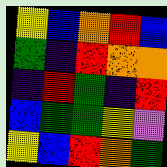[["yellow", "blue", "orange", "red", "blue"], ["green", "indigo", "red", "orange", "orange"], ["indigo", "red", "green", "indigo", "red"], ["blue", "green", "green", "yellow", "violet"], ["yellow", "blue", "red", "orange", "green"]]